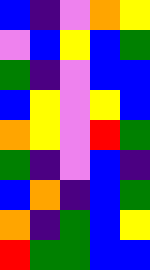[["blue", "indigo", "violet", "orange", "yellow"], ["violet", "blue", "yellow", "blue", "green"], ["green", "indigo", "violet", "blue", "blue"], ["blue", "yellow", "violet", "yellow", "blue"], ["orange", "yellow", "violet", "red", "green"], ["green", "indigo", "violet", "blue", "indigo"], ["blue", "orange", "indigo", "blue", "green"], ["orange", "indigo", "green", "blue", "yellow"], ["red", "green", "green", "blue", "blue"]]